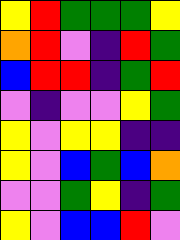[["yellow", "red", "green", "green", "green", "yellow"], ["orange", "red", "violet", "indigo", "red", "green"], ["blue", "red", "red", "indigo", "green", "red"], ["violet", "indigo", "violet", "violet", "yellow", "green"], ["yellow", "violet", "yellow", "yellow", "indigo", "indigo"], ["yellow", "violet", "blue", "green", "blue", "orange"], ["violet", "violet", "green", "yellow", "indigo", "green"], ["yellow", "violet", "blue", "blue", "red", "violet"]]